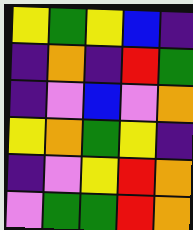[["yellow", "green", "yellow", "blue", "indigo"], ["indigo", "orange", "indigo", "red", "green"], ["indigo", "violet", "blue", "violet", "orange"], ["yellow", "orange", "green", "yellow", "indigo"], ["indigo", "violet", "yellow", "red", "orange"], ["violet", "green", "green", "red", "orange"]]